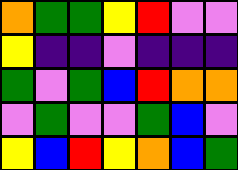[["orange", "green", "green", "yellow", "red", "violet", "violet"], ["yellow", "indigo", "indigo", "violet", "indigo", "indigo", "indigo"], ["green", "violet", "green", "blue", "red", "orange", "orange"], ["violet", "green", "violet", "violet", "green", "blue", "violet"], ["yellow", "blue", "red", "yellow", "orange", "blue", "green"]]